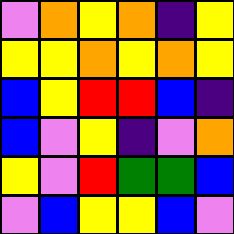[["violet", "orange", "yellow", "orange", "indigo", "yellow"], ["yellow", "yellow", "orange", "yellow", "orange", "yellow"], ["blue", "yellow", "red", "red", "blue", "indigo"], ["blue", "violet", "yellow", "indigo", "violet", "orange"], ["yellow", "violet", "red", "green", "green", "blue"], ["violet", "blue", "yellow", "yellow", "blue", "violet"]]